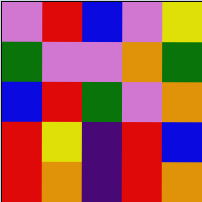[["violet", "red", "blue", "violet", "yellow"], ["green", "violet", "violet", "orange", "green"], ["blue", "red", "green", "violet", "orange"], ["red", "yellow", "indigo", "red", "blue"], ["red", "orange", "indigo", "red", "orange"]]